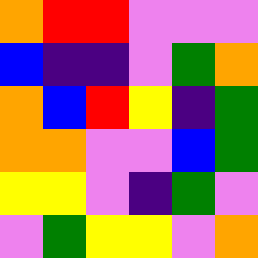[["orange", "red", "red", "violet", "violet", "violet"], ["blue", "indigo", "indigo", "violet", "green", "orange"], ["orange", "blue", "red", "yellow", "indigo", "green"], ["orange", "orange", "violet", "violet", "blue", "green"], ["yellow", "yellow", "violet", "indigo", "green", "violet"], ["violet", "green", "yellow", "yellow", "violet", "orange"]]